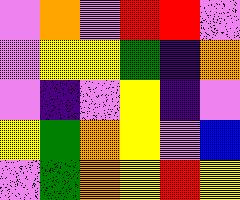[["violet", "orange", "violet", "red", "red", "violet"], ["violet", "yellow", "yellow", "green", "indigo", "orange"], ["violet", "indigo", "violet", "yellow", "indigo", "violet"], ["yellow", "green", "orange", "yellow", "violet", "blue"], ["violet", "green", "orange", "yellow", "red", "yellow"]]